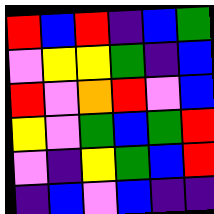[["red", "blue", "red", "indigo", "blue", "green"], ["violet", "yellow", "yellow", "green", "indigo", "blue"], ["red", "violet", "orange", "red", "violet", "blue"], ["yellow", "violet", "green", "blue", "green", "red"], ["violet", "indigo", "yellow", "green", "blue", "red"], ["indigo", "blue", "violet", "blue", "indigo", "indigo"]]